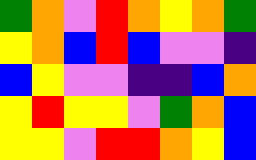[["green", "orange", "violet", "red", "orange", "yellow", "orange", "green"], ["yellow", "orange", "blue", "red", "blue", "violet", "violet", "indigo"], ["blue", "yellow", "violet", "violet", "indigo", "indigo", "blue", "orange"], ["yellow", "red", "yellow", "yellow", "violet", "green", "orange", "blue"], ["yellow", "yellow", "violet", "red", "red", "orange", "yellow", "blue"]]